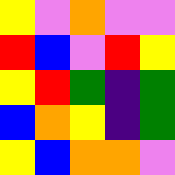[["yellow", "violet", "orange", "violet", "violet"], ["red", "blue", "violet", "red", "yellow"], ["yellow", "red", "green", "indigo", "green"], ["blue", "orange", "yellow", "indigo", "green"], ["yellow", "blue", "orange", "orange", "violet"]]